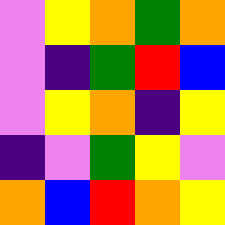[["violet", "yellow", "orange", "green", "orange"], ["violet", "indigo", "green", "red", "blue"], ["violet", "yellow", "orange", "indigo", "yellow"], ["indigo", "violet", "green", "yellow", "violet"], ["orange", "blue", "red", "orange", "yellow"]]